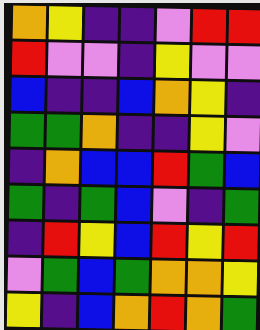[["orange", "yellow", "indigo", "indigo", "violet", "red", "red"], ["red", "violet", "violet", "indigo", "yellow", "violet", "violet"], ["blue", "indigo", "indigo", "blue", "orange", "yellow", "indigo"], ["green", "green", "orange", "indigo", "indigo", "yellow", "violet"], ["indigo", "orange", "blue", "blue", "red", "green", "blue"], ["green", "indigo", "green", "blue", "violet", "indigo", "green"], ["indigo", "red", "yellow", "blue", "red", "yellow", "red"], ["violet", "green", "blue", "green", "orange", "orange", "yellow"], ["yellow", "indigo", "blue", "orange", "red", "orange", "green"]]